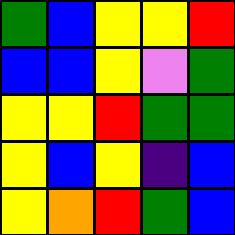[["green", "blue", "yellow", "yellow", "red"], ["blue", "blue", "yellow", "violet", "green"], ["yellow", "yellow", "red", "green", "green"], ["yellow", "blue", "yellow", "indigo", "blue"], ["yellow", "orange", "red", "green", "blue"]]